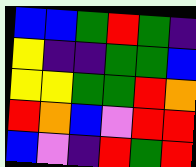[["blue", "blue", "green", "red", "green", "indigo"], ["yellow", "indigo", "indigo", "green", "green", "blue"], ["yellow", "yellow", "green", "green", "red", "orange"], ["red", "orange", "blue", "violet", "red", "red"], ["blue", "violet", "indigo", "red", "green", "red"]]